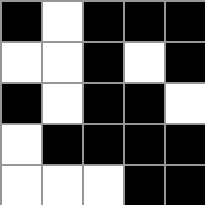[["black", "white", "black", "black", "black"], ["white", "white", "black", "white", "black"], ["black", "white", "black", "black", "white"], ["white", "black", "black", "black", "black"], ["white", "white", "white", "black", "black"]]